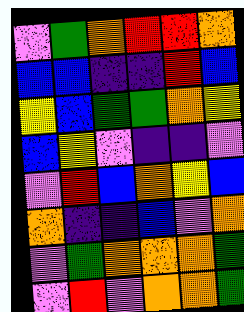[["violet", "green", "orange", "red", "red", "orange"], ["blue", "blue", "indigo", "indigo", "red", "blue"], ["yellow", "blue", "green", "green", "orange", "yellow"], ["blue", "yellow", "violet", "indigo", "indigo", "violet"], ["violet", "red", "blue", "orange", "yellow", "blue"], ["orange", "indigo", "indigo", "blue", "violet", "orange"], ["violet", "green", "orange", "orange", "orange", "green"], ["violet", "red", "violet", "orange", "orange", "green"]]